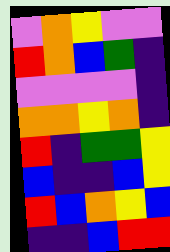[["violet", "orange", "yellow", "violet", "violet"], ["red", "orange", "blue", "green", "indigo"], ["violet", "violet", "violet", "violet", "indigo"], ["orange", "orange", "yellow", "orange", "indigo"], ["red", "indigo", "green", "green", "yellow"], ["blue", "indigo", "indigo", "blue", "yellow"], ["red", "blue", "orange", "yellow", "blue"], ["indigo", "indigo", "blue", "red", "red"]]